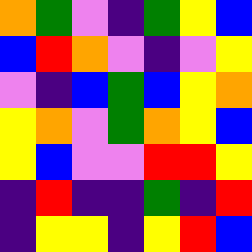[["orange", "green", "violet", "indigo", "green", "yellow", "blue"], ["blue", "red", "orange", "violet", "indigo", "violet", "yellow"], ["violet", "indigo", "blue", "green", "blue", "yellow", "orange"], ["yellow", "orange", "violet", "green", "orange", "yellow", "blue"], ["yellow", "blue", "violet", "violet", "red", "red", "yellow"], ["indigo", "red", "indigo", "indigo", "green", "indigo", "red"], ["indigo", "yellow", "yellow", "indigo", "yellow", "red", "blue"]]